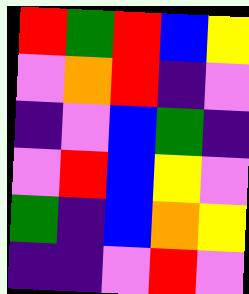[["red", "green", "red", "blue", "yellow"], ["violet", "orange", "red", "indigo", "violet"], ["indigo", "violet", "blue", "green", "indigo"], ["violet", "red", "blue", "yellow", "violet"], ["green", "indigo", "blue", "orange", "yellow"], ["indigo", "indigo", "violet", "red", "violet"]]